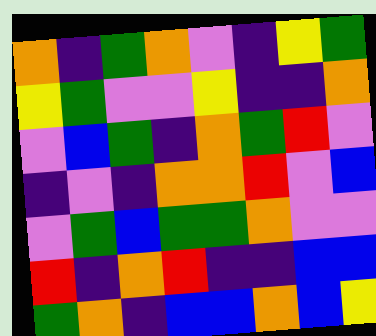[["orange", "indigo", "green", "orange", "violet", "indigo", "yellow", "green"], ["yellow", "green", "violet", "violet", "yellow", "indigo", "indigo", "orange"], ["violet", "blue", "green", "indigo", "orange", "green", "red", "violet"], ["indigo", "violet", "indigo", "orange", "orange", "red", "violet", "blue"], ["violet", "green", "blue", "green", "green", "orange", "violet", "violet"], ["red", "indigo", "orange", "red", "indigo", "indigo", "blue", "blue"], ["green", "orange", "indigo", "blue", "blue", "orange", "blue", "yellow"]]